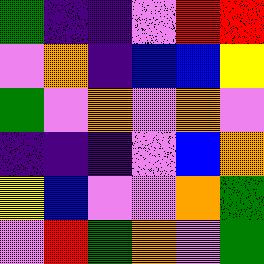[["green", "indigo", "indigo", "violet", "red", "red"], ["violet", "orange", "indigo", "blue", "blue", "yellow"], ["green", "violet", "orange", "violet", "orange", "violet"], ["indigo", "indigo", "indigo", "violet", "blue", "orange"], ["yellow", "blue", "violet", "violet", "orange", "green"], ["violet", "red", "green", "orange", "violet", "green"]]